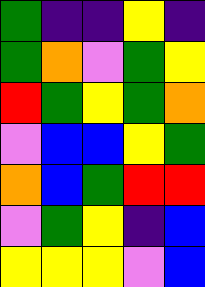[["green", "indigo", "indigo", "yellow", "indigo"], ["green", "orange", "violet", "green", "yellow"], ["red", "green", "yellow", "green", "orange"], ["violet", "blue", "blue", "yellow", "green"], ["orange", "blue", "green", "red", "red"], ["violet", "green", "yellow", "indigo", "blue"], ["yellow", "yellow", "yellow", "violet", "blue"]]